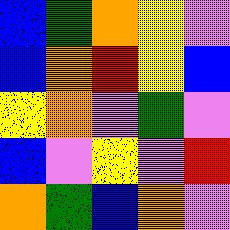[["blue", "green", "orange", "yellow", "violet"], ["blue", "orange", "red", "yellow", "blue"], ["yellow", "orange", "violet", "green", "violet"], ["blue", "violet", "yellow", "violet", "red"], ["orange", "green", "blue", "orange", "violet"]]